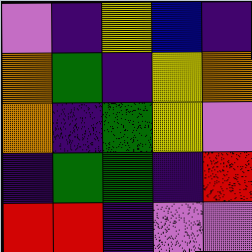[["violet", "indigo", "yellow", "blue", "indigo"], ["orange", "green", "indigo", "yellow", "orange"], ["orange", "indigo", "green", "yellow", "violet"], ["indigo", "green", "green", "indigo", "red"], ["red", "red", "indigo", "violet", "violet"]]